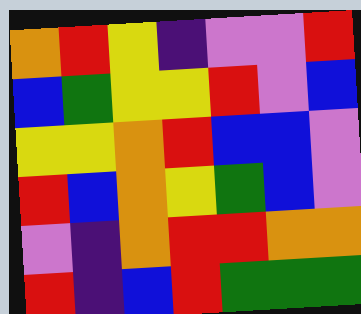[["orange", "red", "yellow", "indigo", "violet", "violet", "red"], ["blue", "green", "yellow", "yellow", "red", "violet", "blue"], ["yellow", "yellow", "orange", "red", "blue", "blue", "violet"], ["red", "blue", "orange", "yellow", "green", "blue", "violet"], ["violet", "indigo", "orange", "red", "red", "orange", "orange"], ["red", "indigo", "blue", "red", "green", "green", "green"]]